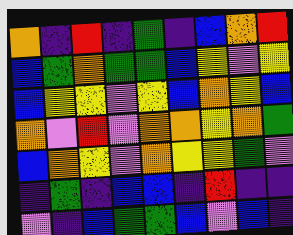[["orange", "indigo", "red", "indigo", "green", "indigo", "blue", "orange", "red"], ["blue", "green", "orange", "green", "green", "blue", "yellow", "violet", "yellow"], ["blue", "yellow", "yellow", "violet", "yellow", "blue", "orange", "yellow", "blue"], ["orange", "violet", "red", "violet", "orange", "orange", "yellow", "orange", "green"], ["blue", "orange", "yellow", "violet", "orange", "yellow", "yellow", "green", "violet"], ["indigo", "green", "indigo", "blue", "blue", "indigo", "red", "indigo", "indigo"], ["violet", "indigo", "blue", "green", "green", "blue", "violet", "blue", "indigo"]]